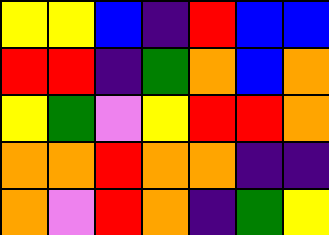[["yellow", "yellow", "blue", "indigo", "red", "blue", "blue"], ["red", "red", "indigo", "green", "orange", "blue", "orange"], ["yellow", "green", "violet", "yellow", "red", "red", "orange"], ["orange", "orange", "red", "orange", "orange", "indigo", "indigo"], ["orange", "violet", "red", "orange", "indigo", "green", "yellow"]]